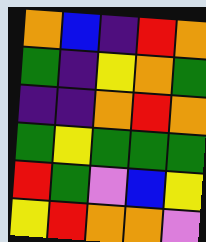[["orange", "blue", "indigo", "red", "orange"], ["green", "indigo", "yellow", "orange", "green"], ["indigo", "indigo", "orange", "red", "orange"], ["green", "yellow", "green", "green", "green"], ["red", "green", "violet", "blue", "yellow"], ["yellow", "red", "orange", "orange", "violet"]]